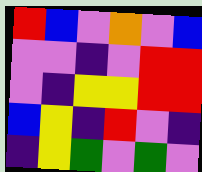[["red", "blue", "violet", "orange", "violet", "blue"], ["violet", "violet", "indigo", "violet", "red", "red"], ["violet", "indigo", "yellow", "yellow", "red", "red"], ["blue", "yellow", "indigo", "red", "violet", "indigo"], ["indigo", "yellow", "green", "violet", "green", "violet"]]